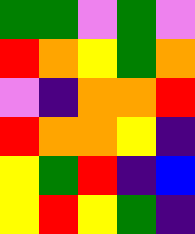[["green", "green", "violet", "green", "violet"], ["red", "orange", "yellow", "green", "orange"], ["violet", "indigo", "orange", "orange", "red"], ["red", "orange", "orange", "yellow", "indigo"], ["yellow", "green", "red", "indigo", "blue"], ["yellow", "red", "yellow", "green", "indigo"]]